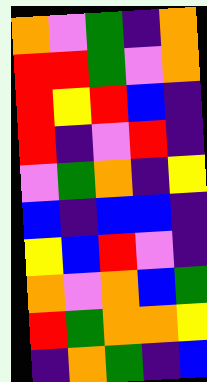[["orange", "violet", "green", "indigo", "orange"], ["red", "red", "green", "violet", "orange"], ["red", "yellow", "red", "blue", "indigo"], ["red", "indigo", "violet", "red", "indigo"], ["violet", "green", "orange", "indigo", "yellow"], ["blue", "indigo", "blue", "blue", "indigo"], ["yellow", "blue", "red", "violet", "indigo"], ["orange", "violet", "orange", "blue", "green"], ["red", "green", "orange", "orange", "yellow"], ["indigo", "orange", "green", "indigo", "blue"]]